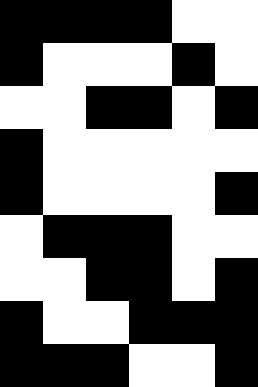[["black", "black", "black", "black", "white", "white"], ["black", "white", "white", "white", "black", "white"], ["white", "white", "black", "black", "white", "black"], ["black", "white", "white", "white", "white", "white"], ["black", "white", "white", "white", "white", "black"], ["white", "black", "black", "black", "white", "white"], ["white", "white", "black", "black", "white", "black"], ["black", "white", "white", "black", "black", "black"], ["black", "black", "black", "white", "white", "black"]]